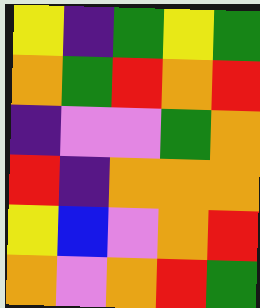[["yellow", "indigo", "green", "yellow", "green"], ["orange", "green", "red", "orange", "red"], ["indigo", "violet", "violet", "green", "orange"], ["red", "indigo", "orange", "orange", "orange"], ["yellow", "blue", "violet", "orange", "red"], ["orange", "violet", "orange", "red", "green"]]